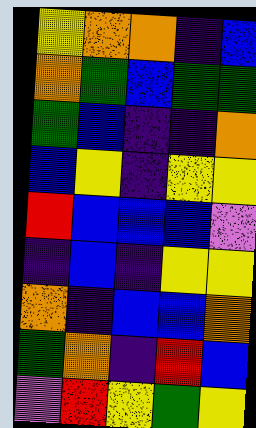[["yellow", "orange", "orange", "indigo", "blue"], ["orange", "green", "blue", "green", "green"], ["green", "blue", "indigo", "indigo", "orange"], ["blue", "yellow", "indigo", "yellow", "yellow"], ["red", "blue", "blue", "blue", "violet"], ["indigo", "blue", "indigo", "yellow", "yellow"], ["orange", "indigo", "blue", "blue", "orange"], ["green", "orange", "indigo", "red", "blue"], ["violet", "red", "yellow", "green", "yellow"]]